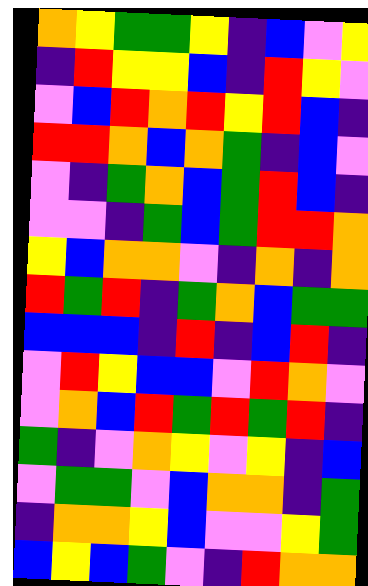[["orange", "yellow", "green", "green", "yellow", "indigo", "blue", "violet", "yellow"], ["indigo", "red", "yellow", "yellow", "blue", "indigo", "red", "yellow", "violet"], ["violet", "blue", "red", "orange", "red", "yellow", "red", "blue", "indigo"], ["red", "red", "orange", "blue", "orange", "green", "indigo", "blue", "violet"], ["violet", "indigo", "green", "orange", "blue", "green", "red", "blue", "indigo"], ["violet", "violet", "indigo", "green", "blue", "green", "red", "red", "orange"], ["yellow", "blue", "orange", "orange", "violet", "indigo", "orange", "indigo", "orange"], ["red", "green", "red", "indigo", "green", "orange", "blue", "green", "green"], ["blue", "blue", "blue", "indigo", "red", "indigo", "blue", "red", "indigo"], ["violet", "red", "yellow", "blue", "blue", "violet", "red", "orange", "violet"], ["violet", "orange", "blue", "red", "green", "red", "green", "red", "indigo"], ["green", "indigo", "violet", "orange", "yellow", "violet", "yellow", "indigo", "blue"], ["violet", "green", "green", "violet", "blue", "orange", "orange", "indigo", "green"], ["indigo", "orange", "orange", "yellow", "blue", "violet", "violet", "yellow", "green"], ["blue", "yellow", "blue", "green", "violet", "indigo", "red", "orange", "orange"]]